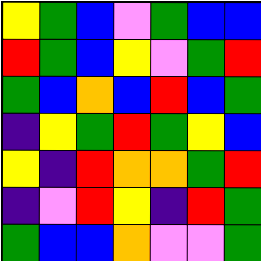[["yellow", "green", "blue", "violet", "green", "blue", "blue"], ["red", "green", "blue", "yellow", "violet", "green", "red"], ["green", "blue", "orange", "blue", "red", "blue", "green"], ["indigo", "yellow", "green", "red", "green", "yellow", "blue"], ["yellow", "indigo", "red", "orange", "orange", "green", "red"], ["indigo", "violet", "red", "yellow", "indigo", "red", "green"], ["green", "blue", "blue", "orange", "violet", "violet", "green"]]